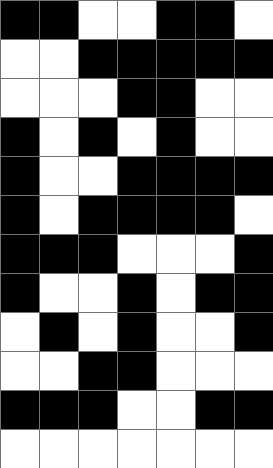[["black", "black", "white", "white", "black", "black", "white"], ["white", "white", "black", "black", "black", "black", "black"], ["white", "white", "white", "black", "black", "white", "white"], ["black", "white", "black", "white", "black", "white", "white"], ["black", "white", "white", "black", "black", "black", "black"], ["black", "white", "black", "black", "black", "black", "white"], ["black", "black", "black", "white", "white", "white", "black"], ["black", "white", "white", "black", "white", "black", "black"], ["white", "black", "white", "black", "white", "white", "black"], ["white", "white", "black", "black", "white", "white", "white"], ["black", "black", "black", "white", "white", "black", "black"], ["white", "white", "white", "white", "white", "white", "white"]]